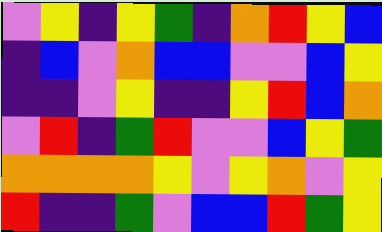[["violet", "yellow", "indigo", "yellow", "green", "indigo", "orange", "red", "yellow", "blue"], ["indigo", "blue", "violet", "orange", "blue", "blue", "violet", "violet", "blue", "yellow"], ["indigo", "indigo", "violet", "yellow", "indigo", "indigo", "yellow", "red", "blue", "orange"], ["violet", "red", "indigo", "green", "red", "violet", "violet", "blue", "yellow", "green"], ["orange", "orange", "orange", "orange", "yellow", "violet", "yellow", "orange", "violet", "yellow"], ["red", "indigo", "indigo", "green", "violet", "blue", "blue", "red", "green", "yellow"]]